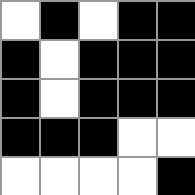[["white", "black", "white", "black", "black"], ["black", "white", "black", "black", "black"], ["black", "white", "black", "black", "black"], ["black", "black", "black", "white", "white"], ["white", "white", "white", "white", "black"]]